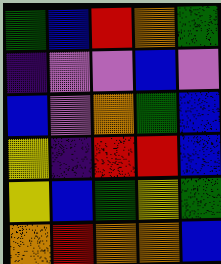[["green", "blue", "red", "orange", "green"], ["indigo", "violet", "violet", "blue", "violet"], ["blue", "violet", "orange", "green", "blue"], ["yellow", "indigo", "red", "red", "blue"], ["yellow", "blue", "green", "yellow", "green"], ["orange", "red", "orange", "orange", "blue"]]